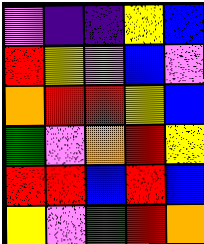[["violet", "indigo", "indigo", "yellow", "blue"], ["red", "yellow", "violet", "blue", "violet"], ["orange", "red", "red", "yellow", "blue"], ["green", "violet", "orange", "red", "yellow"], ["red", "red", "blue", "red", "blue"], ["yellow", "violet", "green", "red", "orange"]]